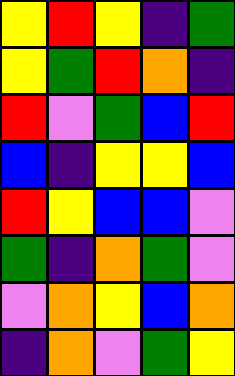[["yellow", "red", "yellow", "indigo", "green"], ["yellow", "green", "red", "orange", "indigo"], ["red", "violet", "green", "blue", "red"], ["blue", "indigo", "yellow", "yellow", "blue"], ["red", "yellow", "blue", "blue", "violet"], ["green", "indigo", "orange", "green", "violet"], ["violet", "orange", "yellow", "blue", "orange"], ["indigo", "orange", "violet", "green", "yellow"]]